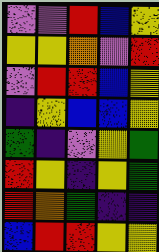[["violet", "violet", "red", "blue", "yellow"], ["yellow", "yellow", "orange", "violet", "red"], ["violet", "red", "red", "blue", "yellow"], ["indigo", "yellow", "blue", "blue", "yellow"], ["green", "indigo", "violet", "yellow", "green"], ["red", "yellow", "indigo", "yellow", "green"], ["red", "orange", "green", "indigo", "indigo"], ["blue", "red", "red", "yellow", "yellow"]]